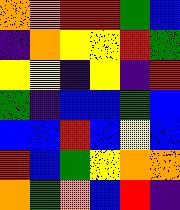[["orange", "orange", "red", "red", "green", "blue"], ["indigo", "orange", "yellow", "yellow", "red", "green"], ["yellow", "yellow", "indigo", "yellow", "indigo", "red"], ["green", "indigo", "blue", "blue", "green", "blue"], ["blue", "blue", "red", "blue", "yellow", "blue"], ["red", "blue", "green", "yellow", "orange", "orange"], ["orange", "green", "orange", "blue", "red", "indigo"]]